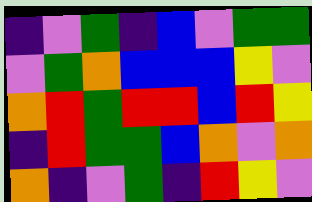[["indigo", "violet", "green", "indigo", "blue", "violet", "green", "green"], ["violet", "green", "orange", "blue", "blue", "blue", "yellow", "violet"], ["orange", "red", "green", "red", "red", "blue", "red", "yellow"], ["indigo", "red", "green", "green", "blue", "orange", "violet", "orange"], ["orange", "indigo", "violet", "green", "indigo", "red", "yellow", "violet"]]